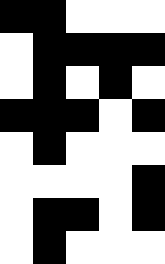[["black", "black", "white", "white", "white"], ["white", "black", "black", "black", "black"], ["white", "black", "white", "black", "white"], ["black", "black", "black", "white", "black"], ["white", "black", "white", "white", "white"], ["white", "white", "white", "white", "black"], ["white", "black", "black", "white", "black"], ["white", "black", "white", "white", "white"]]